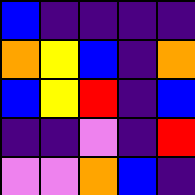[["blue", "indigo", "indigo", "indigo", "indigo"], ["orange", "yellow", "blue", "indigo", "orange"], ["blue", "yellow", "red", "indigo", "blue"], ["indigo", "indigo", "violet", "indigo", "red"], ["violet", "violet", "orange", "blue", "indigo"]]